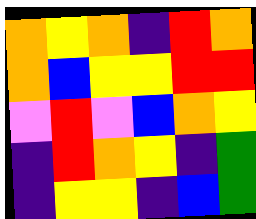[["orange", "yellow", "orange", "indigo", "red", "orange"], ["orange", "blue", "yellow", "yellow", "red", "red"], ["violet", "red", "violet", "blue", "orange", "yellow"], ["indigo", "red", "orange", "yellow", "indigo", "green"], ["indigo", "yellow", "yellow", "indigo", "blue", "green"]]